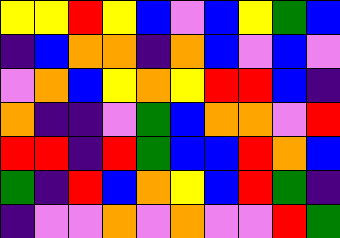[["yellow", "yellow", "red", "yellow", "blue", "violet", "blue", "yellow", "green", "blue"], ["indigo", "blue", "orange", "orange", "indigo", "orange", "blue", "violet", "blue", "violet"], ["violet", "orange", "blue", "yellow", "orange", "yellow", "red", "red", "blue", "indigo"], ["orange", "indigo", "indigo", "violet", "green", "blue", "orange", "orange", "violet", "red"], ["red", "red", "indigo", "red", "green", "blue", "blue", "red", "orange", "blue"], ["green", "indigo", "red", "blue", "orange", "yellow", "blue", "red", "green", "indigo"], ["indigo", "violet", "violet", "orange", "violet", "orange", "violet", "violet", "red", "green"]]